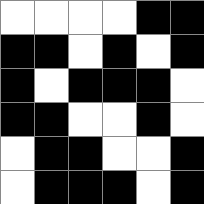[["white", "white", "white", "white", "black", "black"], ["black", "black", "white", "black", "white", "black"], ["black", "white", "black", "black", "black", "white"], ["black", "black", "white", "white", "black", "white"], ["white", "black", "black", "white", "white", "black"], ["white", "black", "black", "black", "white", "black"]]